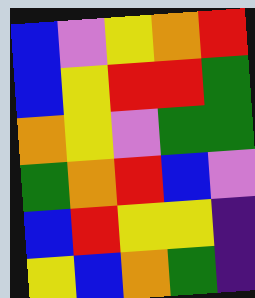[["blue", "violet", "yellow", "orange", "red"], ["blue", "yellow", "red", "red", "green"], ["orange", "yellow", "violet", "green", "green"], ["green", "orange", "red", "blue", "violet"], ["blue", "red", "yellow", "yellow", "indigo"], ["yellow", "blue", "orange", "green", "indigo"]]